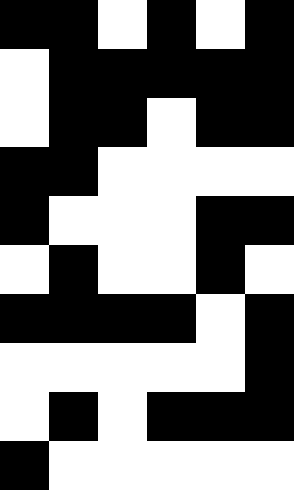[["black", "black", "white", "black", "white", "black"], ["white", "black", "black", "black", "black", "black"], ["white", "black", "black", "white", "black", "black"], ["black", "black", "white", "white", "white", "white"], ["black", "white", "white", "white", "black", "black"], ["white", "black", "white", "white", "black", "white"], ["black", "black", "black", "black", "white", "black"], ["white", "white", "white", "white", "white", "black"], ["white", "black", "white", "black", "black", "black"], ["black", "white", "white", "white", "white", "white"]]